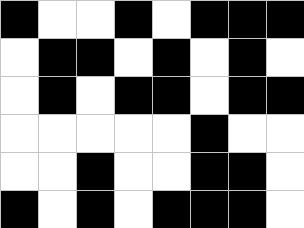[["black", "white", "white", "black", "white", "black", "black", "black"], ["white", "black", "black", "white", "black", "white", "black", "white"], ["white", "black", "white", "black", "black", "white", "black", "black"], ["white", "white", "white", "white", "white", "black", "white", "white"], ["white", "white", "black", "white", "white", "black", "black", "white"], ["black", "white", "black", "white", "black", "black", "black", "white"]]